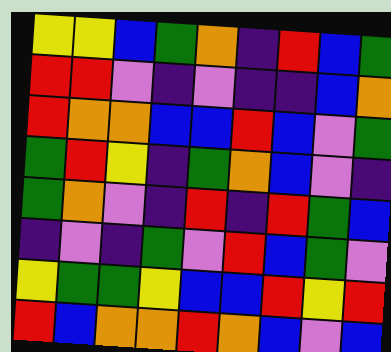[["yellow", "yellow", "blue", "green", "orange", "indigo", "red", "blue", "green"], ["red", "red", "violet", "indigo", "violet", "indigo", "indigo", "blue", "orange"], ["red", "orange", "orange", "blue", "blue", "red", "blue", "violet", "green"], ["green", "red", "yellow", "indigo", "green", "orange", "blue", "violet", "indigo"], ["green", "orange", "violet", "indigo", "red", "indigo", "red", "green", "blue"], ["indigo", "violet", "indigo", "green", "violet", "red", "blue", "green", "violet"], ["yellow", "green", "green", "yellow", "blue", "blue", "red", "yellow", "red"], ["red", "blue", "orange", "orange", "red", "orange", "blue", "violet", "blue"]]